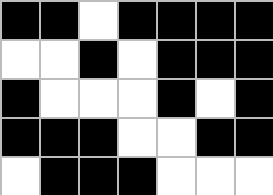[["black", "black", "white", "black", "black", "black", "black"], ["white", "white", "black", "white", "black", "black", "black"], ["black", "white", "white", "white", "black", "white", "black"], ["black", "black", "black", "white", "white", "black", "black"], ["white", "black", "black", "black", "white", "white", "white"]]